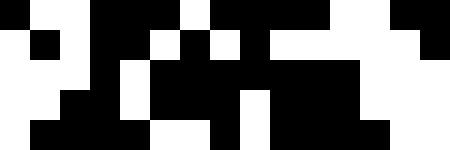[["black", "white", "white", "black", "black", "black", "white", "black", "black", "black", "black", "white", "white", "black", "black"], ["white", "black", "white", "black", "black", "white", "black", "white", "black", "white", "white", "white", "white", "white", "black"], ["white", "white", "white", "black", "white", "black", "black", "black", "black", "black", "black", "black", "white", "white", "white"], ["white", "white", "black", "black", "white", "black", "black", "black", "white", "black", "black", "black", "white", "white", "white"], ["white", "black", "black", "black", "black", "white", "white", "black", "white", "black", "black", "black", "black", "white", "white"]]